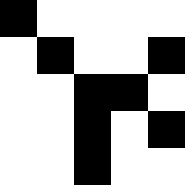[["black", "white", "white", "white", "white"], ["white", "black", "white", "white", "black"], ["white", "white", "black", "black", "white"], ["white", "white", "black", "white", "black"], ["white", "white", "black", "white", "white"]]